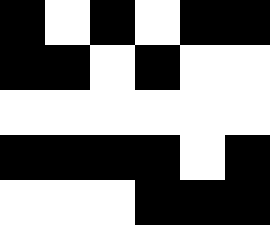[["black", "white", "black", "white", "black", "black"], ["black", "black", "white", "black", "white", "white"], ["white", "white", "white", "white", "white", "white"], ["black", "black", "black", "black", "white", "black"], ["white", "white", "white", "black", "black", "black"]]